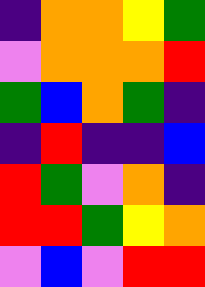[["indigo", "orange", "orange", "yellow", "green"], ["violet", "orange", "orange", "orange", "red"], ["green", "blue", "orange", "green", "indigo"], ["indigo", "red", "indigo", "indigo", "blue"], ["red", "green", "violet", "orange", "indigo"], ["red", "red", "green", "yellow", "orange"], ["violet", "blue", "violet", "red", "red"]]